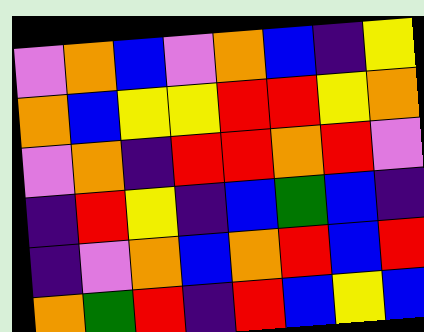[["violet", "orange", "blue", "violet", "orange", "blue", "indigo", "yellow"], ["orange", "blue", "yellow", "yellow", "red", "red", "yellow", "orange"], ["violet", "orange", "indigo", "red", "red", "orange", "red", "violet"], ["indigo", "red", "yellow", "indigo", "blue", "green", "blue", "indigo"], ["indigo", "violet", "orange", "blue", "orange", "red", "blue", "red"], ["orange", "green", "red", "indigo", "red", "blue", "yellow", "blue"]]